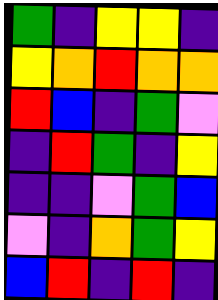[["green", "indigo", "yellow", "yellow", "indigo"], ["yellow", "orange", "red", "orange", "orange"], ["red", "blue", "indigo", "green", "violet"], ["indigo", "red", "green", "indigo", "yellow"], ["indigo", "indigo", "violet", "green", "blue"], ["violet", "indigo", "orange", "green", "yellow"], ["blue", "red", "indigo", "red", "indigo"]]